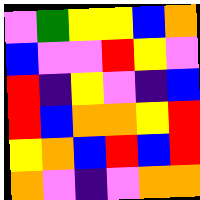[["violet", "green", "yellow", "yellow", "blue", "orange"], ["blue", "violet", "violet", "red", "yellow", "violet"], ["red", "indigo", "yellow", "violet", "indigo", "blue"], ["red", "blue", "orange", "orange", "yellow", "red"], ["yellow", "orange", "blue", "red", "blue", "red"], ["orange", "violet", "indigo", "violet", "orange", "orange"]]